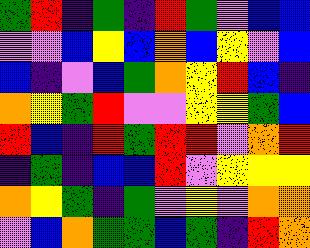[["green", "red", "indigo", "green", "indigo", "red", "green", "violet", "blue", "blue"], ["violet", "violet", "blue", "yellow", "blue", "orange", "blue", "yellow", "violet", "blue"], ["blue", "indigo", "violet", "blue", "green", "orange", "yellow", "red", "blue", "indigo"], ["orange", "yellow", "green", "red", "violet", "violet", "yellow", "yellow", "green", "blue"], ["red", "blue", "indigo", "red", "green", "red", "red", "violet", "orange", "red"], ["indigo", "green", "indigo", "blue", "blue", "red", "violet", "yellow", "yellow", "yellow"], ["orange", "yellow", "green", "indigo", "green", "violet", "yellow", "violet", "orange", "orange"], ["violet", "blue", "orange", "green", "green", "blue", "green", "indigo", "red", "orange"]]